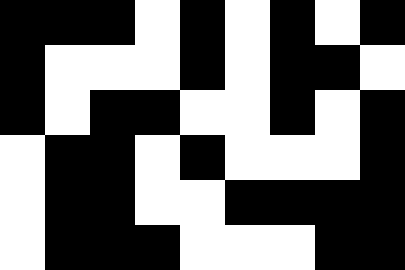[["black", "black", "black", "white", "black", "white", "black", "white", "black"], ["black", "white", "white", "white", "black", "white", "black", "black", "white"], ["black", "white", "black", "black", "white", "white", "black", "white", "black"], ["white", "black", "black", "white", "black", "white", "white", "white", "black"], ["white", "black", "black", "white", "white", "black", "black", "black", "black"], ["white", "black", "black", "black", "white", "white", "white", "black", "black"]]